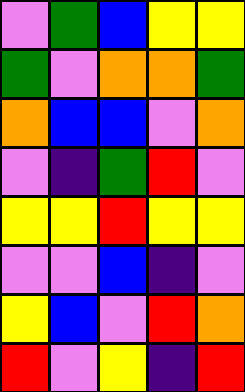[["violet", "green", "blue", "yellow", "yellow"], ["green", "violet", "orange", "orange", "green"], ["orange", "blue", "blue", "violet", "orange"], ["violet", "indigo", "green", "red", "violet"], ["yellow", "yellow", "red", "yellow", "yellow"], ["violet", "violet", "blue", "indigo", "violet"], ["yellow", "blue", "violet", "red", "orange"], ["red", "violet", "yellow", "indigo", "red"]]